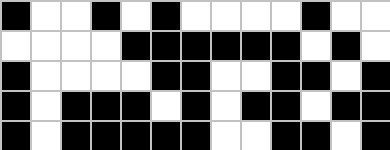[["black", "white", "white", "black", "white", "black", "white", "white", "white", "white", "black", "white", "white"], ["white", "white", "white", "white", "black", "black", "black", "black", "black", "black", "white", "black", "white"], ["black", "white", "white", "white", "white", "black", "black", "white", "white", "black", "black", "white", "black"], ["black", "white", "black", "black", "black", "white", "black", "white", "black", "black", "white", "black", "black"], ["black", "white", "black", "black", "black", "black", "black", "white", "white", "black", "black", "white", "black"]]